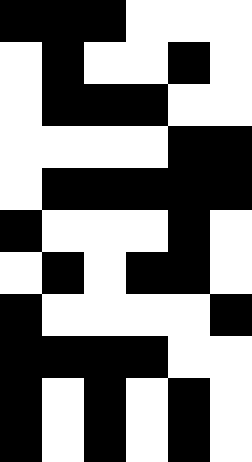[["black", "black", "black", "white", "white", "white"], ["white", "black", "white", "white", "black", "white"], ["white", "black", "black", "black", "white", "white"], ["white", "white", "white", "white", "black", "black"], ["white", "black", "black", "black", "black", "black"], ["black", "white", "white", "white", "black", "white"], ["white", "black", "white", "black", "black", "white"], ["black", "white", "white", "white", "white", "black"], ["black", "black", "black", "black", "white", "white"], ["black", "white", "black", "white", "black", "white"], ["black", "white", "black", "white", "black", "white"]]